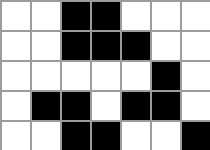[["white", "white", "black", "black", "white", "white", "white"], ["white", "white", "black", "black", "black", "white", "white"], ["white", "white", "white", "white", "white", "black", "white"], ["white", "black", "black", "white", "black", "black", "white"], ["white", "white", "black", "black", "white", "white", "black"]]